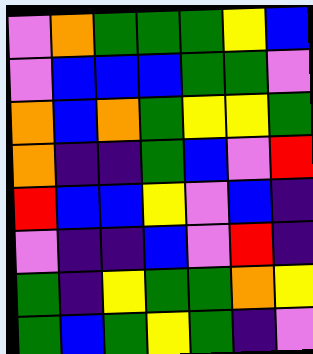[["violet", "orange", "green", "green", "green", "yellow", "blue"], ["violet", "blue", "blue", "blue", "green", "green", "violet"], ["orange", "blue", "orange", "green", "yellow", "yellow", "green"], ["orange", "indigo", "indigo", "green", "blue", "violet", "red"], ["red", "blue", "blue", "yellow", "violet", "blue", "indigo"], ["violet", "indigo", "indigo", "blue", "violet", "red", "indigo"], ["green", "indigo", "yellow", "green", "green", "orange", "yellow"], ["green", "blue", "green", "yellow", "green", "indigo", "violet"]]